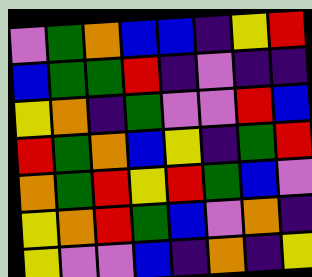[["violet", "green", "orange", "blue", "blue", "indigo", "yellow", "red"], ["blue", "green", "green", "red", "indigo", "violet", "indigo", "indigo"], ["yellow", "orange", "indigo", "green", "violet", "violet", "red", "blue"], ["red", "green", "orange", "blue", "yellow", "indigo", "green", "red"], ["orange", "green", "red", "yellow", "red", "green", "blue", "violet"], ["yellow", "orange", "red", "green", "blue", "violet", "orange", "indigo"], ["yellow", "violet", "violet", "blue", "indigo", "orange", "indigo", "yellow"]]